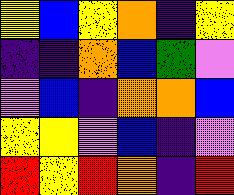[["yellow", "blue", "yellow", "orange", "indigo", "yellow"], ["indigo", "indigo", "orange", "blue", "green", "violet"], ["violet", "blue", "indigo", "orange", "orange", "blue"], ["yellow", "yellow", "violet", "blue", "indigo", "violet"], ["red", "yellow", "red", "orange", "indigo", "red"]]